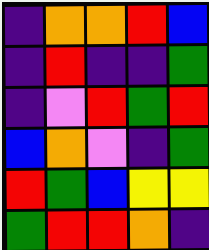[["indigo", "orange", "orange", "red", "blue"], ["indigo", "red", "indigo", "indigo", "green"], ["indigo", "violet", "red", "green", "red"], ["blue", "orange", "violet", "indigo", "green"], ["red", "green", "blue", "yellow", "yellow"], ["green", "red", "red", "orange", "indigo"]]